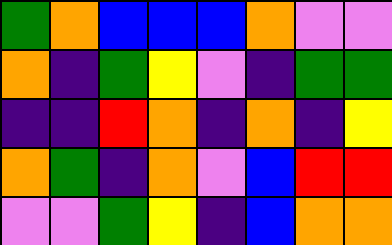[["green", "orange", "blue", "blue", "blue", "orange", "violet", "violet"], ["orange", "indigo", "green", "yellow", "violet", "indigo", "green", "green"], ["indigo", "indigo", "red", "orange", "indigo", "orange", "indigo", "yellow"], ["orange", "green", "indigo", "orange", "violet", "blue", "red", "red"], ["violet", "violet", "green", "yellow", "indigo", "blue", "orange", "orange"]]